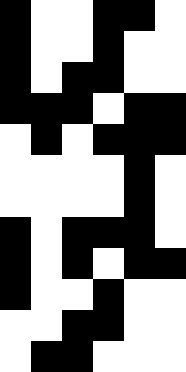[["black", "white", "white", "black", "black", "white"], ["black", "white", "white", "black", "white", "white"], ["black", "white", "black", "black", "white", "white"], ["black", "black", "black", "white", "black", "black"], ["white", "black", "white", "black", "black", "black"], ["white", "white", "white", "white", "black", "white"], ["white", "white", "white", "white", "black", "white"], ["black", "white", "black", "black", "black", "white"], ["black", "white", "black", "white", "black", "black"], ["black", "white", "white", "black", "white", "white"], ["white", "white", "black", "black", "white", "white"], ["white", "black", "black", "white", "white", "white"]]